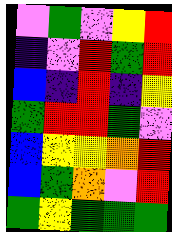[["violet", "green", "violet", "yellow", "red"], ["indigo", "violet", "red", "green", "red"], ["blue", "indigo", "red", "indigo", "yellow"], ["green", "red", "red", "green", "violet"], ["blue", "yellow", "yellow", "orange", "red"], ["blue", "green", "orange", "violet", "red"], ["green", "yellow", "green", "green", "green"]]